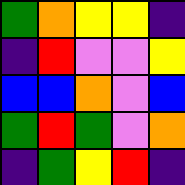[["green", "orange", "yellow", "yellow", "indigo"], ["indigo", "red", "violet", "violet", "yellow"], ["blue", "blue", "orange", "violet", "blue"], ["green", "red", "green", "violet", "orange"], ["indigo", "green", "yellow", "red", "indigo"]]